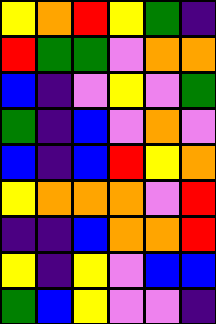[["yellow", "orange", "red", "yellow", "green", "indigo"], ["red", "green", "green", "violet", "orange", "orange"], ["blue", "indigo", "violet", "yellow", "violet", "green"], ["green", "indigo", "blue", "violet", "orange", "violet"], ["blue", "indigo", "blue", "red", "yellow", "orange"], ["yellow", "orange", "orange", "orange", "violet", "red"], ["indigo", "indigo", "blue", "orange", "orange", "red"], ["yellow", "indigo", "yellow", "violet", "blue", "blue"], ["green", "blue", "yellow", "violet", "violet", "indigo"]]